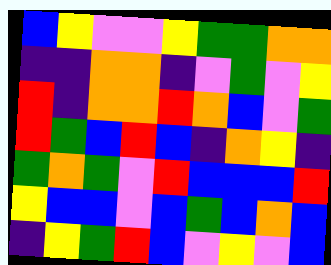[["blue", "yellow", "violet", "violet", "yellow", "green", "green", "orange", "orange"], ["indigo", "indigo", "orange", "orange", "indigo", "violet", "green", "violet", "yellow"], ["red", "indigo", "orange", "orange", "red", "orange", "blue", "violet", "green"], ["red", "green", "blue", "red", "blue", "indigo", "orange", "yellow", "indigo"], ["green", "orange", "green", "violet", "red", "blue", "blue", "blue", "red"], ["yellow", "blue", "blue", "violet", "blue", "green", "blue", "orange", "blue"], ["indigo", "yellow", "green", "red", "blue", "violet", "yellow", "violet", "blue"]]